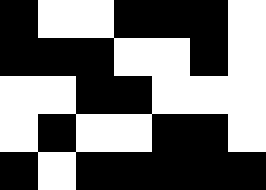[["black", "white", "white", "black", "black", "black", "white"], ["black", "black", "black", "white", "white", "black", "white"], ["white", "white", "black", "black", "white", "white", "white"], ["white", "black", "white", "white", "black", "black", "white"], ["black", "white", "black", "black", "black", "black", "black"]]